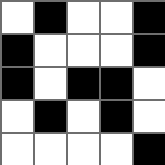[["white", "black", "white", "white", "black"], ["black", "white", "white", "white", "black"], ["black", "white", "black", "black", "white"], ["white", "black", "white", "black", "white"], ["white", "white", "white", "white", "black"]]